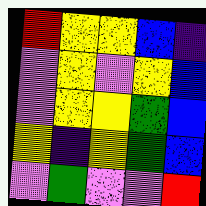[["red", "yellow", "yellow", "blue", "indigo"], ["violet", "yellow", "violet", "yellow", "blue"], ["violet", "yellow", "yellow", "green", "blue"], ["yellow", "indigo", "yellow", "green", "blue"], ["violet", "green", "violet", "violet", "red"]]